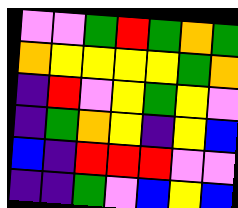[["violet", "violet", "green", "red", "green", "orange", "green"], ["orange", "yellow", "yellow", "yellow", "yellow", "green", "orange"], ["indigo", "red", "violet", "yellow", "green", "yellow", "violet"], ["indigo", "green", "orange", "yellow", "indigo", "yellow", "blue"], ["blue", "indigo", "red", "red", "red", "violet", "violet"], ["indigo", "indigo", "green", "violet", "blue", "yellow", "blue"]]